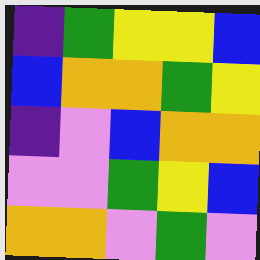[["indigo", "green", "yellow", "yellow", "blue"], ["blue", "orange", "orange", "green", "yellow"], ["indigo", "violet", "blue", "orange", "orange"], ["violet", "violet", "green", "yellow", "blue"], ["orange", "orange", "violet", "green", "violet"]]